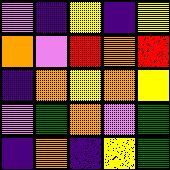[["violet", "indigo", "yellow", "indigo", "yellow"], ["orange", "violet", "red", "orange", "red"], ["indigo", "orange", "yellow", "orange", "yellow"], ["violet", "green", "orange", "violet", "green"], ["indigo", "orange", "indigo", "yellow", "green"]]